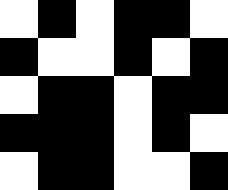[["white", "black", "white", "black", "black", "white"], ["black", "white", "white", "black", "white", "black"], ["white", "black", "black", "white", "black", "black"], ["black", "black", "black", "white", "black", "white"], ["white", "black", "black", "white", "white", "black"]]